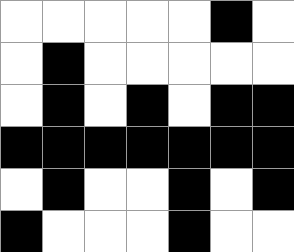[["white", "white", "white", "white", "white", "black", "white"], ["white", "black", "white", "white", "white", "white", "white"], ["white", "black", "white", "black", "white", "black", "black"], ["black", "black", "black", "black", "black", "black", "black"], ["white", "black", "white", "white", "black", "white", "black"], ["black", "white", "white", "white", "black", "white", "white"]]